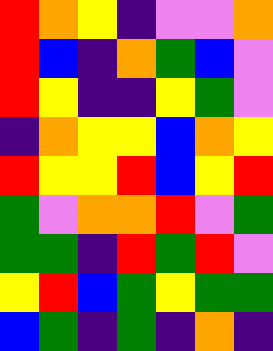[["red", "orange", "yellow", "indigo", "violet", "violet", "orange"], ["red", "blue", "indigo", "orange", "green", "blue", "violet"], ["red", "yellow", "indigo", "indigo", "yellow", "green", "violet"], ["indigo", "orange", "yellow", "yellow", "blue", "orange", "yellow"], ["red", "yellow", "yellow", "red", "blue", "yellow", "red"], ["green", "violet", "orange", "orange", "red", "violet", "green"], ["green", "green", "indigo", "red", "green", "red", "violet"], ["yellow", "red", "blue", "green", "yellow", "green", "green"], ["blue", "green", "indigo", "green", "indigo", "orange", "indigo"]]